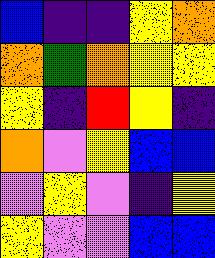[["blue", "indigo", "indigo", "yellow", "orange"], ["orange", "green", "orange", "yellow", "yellow"], ["yellow", "indigo", "red", "yellow", "indigo"], ["orange", "violet", "yellow", "blue", "blue"], ["violet", "yellow", "violet", "indigo", "yellow"], ["yellow", "violet", "violet", "blue", "blue"]]